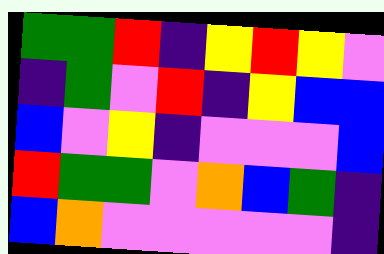[["green", "green", "red", "indigo", "yellow", "red", "yellow", "violet"], ["indigo", "green", "violet", "red", "indigo", "yellow", "blue", "blue"], ["blue", "violet", "yellow", "indigo", "violet", "violet", "violet", "blue"], ["red", "green", "green", "violet", "orange", "blue", "green", "indigo"], ["blue", "orange", "violet", "violet", "violet", "violet", "violet", "indigo"]]